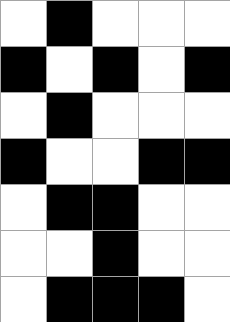[["white", "black", "white", "white", "white"], ["black", "white", "black", "white", "black"], ["white", "black", "white", "white", "white"], ["black", "white", "white", "black", "black"], ["white", "black", "black", "white", "white"], ["white", "white", "black", "white", "white"], ["white", "black", "black", "black", "white"]]